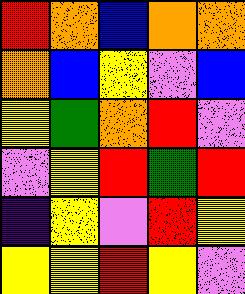[["red", "orange", "blue", "orange", "orange"], ["orange", "blue", "yellow", "violet", "blue"], ["yellow", "green", "orange", "red", "violet"], ["violet", "yellow", "red", "green", "red"], ["indigo", "yellow", "violet", "red", "yellow"], ["yellow", "yellow", "red", "yellow", "violet"]]